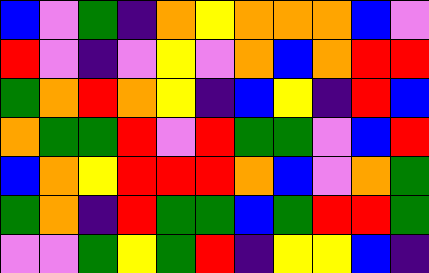[["blue", "violet", "green", "indigo", "orange", "yellow", "orange", "orange", "orange", "blue", "violet"], ["red", "violet", "indigo", "violet", "yellow", "violet", "orange", "blue", "orange", "red", "red"], ["green", "orange", "red", "orange", "yellow", "indigo", "blue", "yellow", "indigo", "red", "blue"], ["orange", "green", "green", "red", "violet", "red", "green", "green", "violet", "blue", "red"], ["blue", "orange", "yellow", "red", "red", "red", "orange", "blue", "violet", "orange", "green"], ["green", "orange", "indigo", "red", "green", "green", "blue", "green", "red", "red", "green"], ["violet", "violet", "green", "yellow", "green", "red", "indigo", "yellow", "yellow", "blue", "indigo"]]